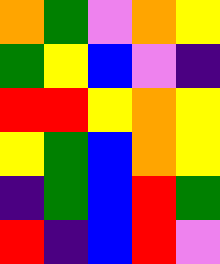[["orange", "green", "violet", "orange", "yellow"], ["green", "yellow", "blue", "violet", "indigo"], ["red", "red", "yellow", "orange", "yellow"], ["yellow", "green", "blue", "orange", "yellow"], ["indigo", "green", "blue", "red", "green"], ["red", "indigo", "blue", "red", "violet"]]